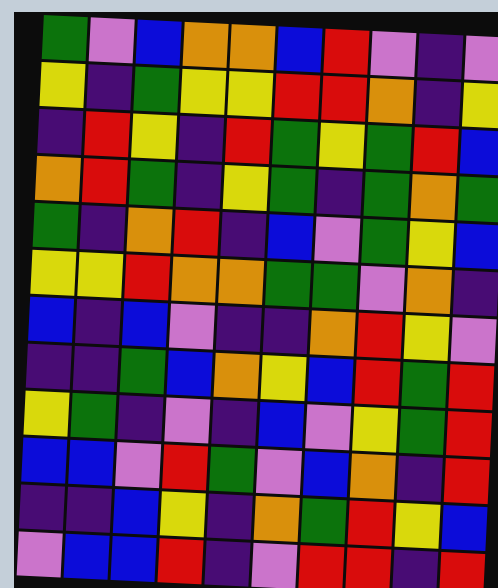[["green", "violet", "blue", "orange", "orange", "blue", "red", "violet", "indigo", "violet"], ["yellow", "indigo", "green", "yellow", "yellow", "red", "red", "orange", "indigo", "yellow"], ["indigo", "red", "yellow", "indigo", "red", "green", "yellow", "green", "red", "blue"], ["orange", "red", "green", "indigo", "yellow", "green", "indigo", "green", "orange", "green"], ["green", "indigo", "orange", "red", "indigo", "blue", "violet", "green", "yellow", "blue"], ["yellow", "yellow", "red", "orange", "orange", "green", "green", "violet", "orange", "indigo"], ["blue", "indigo", "blue", "violet", "indigo", "indigo", "orange", "red", "yellow", "violet"], ["indigo", "indigo", "green", "blue", "orange", "yellow", "blue", "red", "green", "red"], ["yellow", "green", "indigo", "violet", "indigo", "blue", "violet", "yellow", "green", "red"], ["blue", "blue", "violet", "red", "green", "violet", "blue", "orange", "indigo", "red"], ["indigo", "indigo", "blue", "yellow", "indigo", "orange", "green", "red", "yellow", "blue"], ["violet", "blue", "blue", "red", "indigo", "violet", "red", "red", "indigo", "red"]]